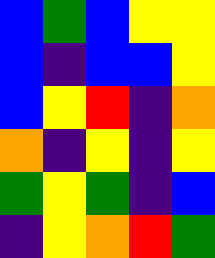[["blue", "green", "blue", "yellow", "yellow"], ["blue", "indigo", "blue", "blue", "yellow"], ["blue", "yellow", "red", "indigo", "orange"], ["orange", "indigo", "yellow", "indigo", "yellow"], ["green", "yellow", "green", "indigo", "blue"], ["indigo", "yellow", "orange", "red", "green"]]